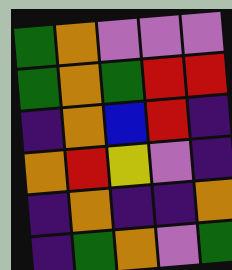[["green", "orange", "violet", "violet", "violet"], ["green", "orange", "green", "red", "red"], ["indigo", "orange", "blue", "red", "indigo"], ["orange", "red", "yellow", "violet", "indigo"], ["indigo", "orange", "indigo", "indigo", "orange"], ["indigo", "green", "orange", "violet", "green"]]